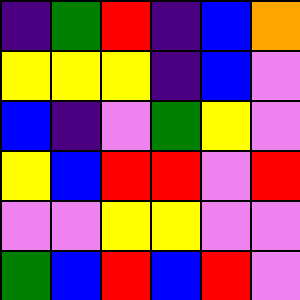[["indigo", "green", "red", "indigo", "blue", "orange"], ["yellow", "yellow", "yellow", "indigo", "blue", "violet"], ["blue", "indigo", "violet", "green", "yellow", "violet"], ["yellow", "blue", "red", "red", "violet", "red"], ["violet", "violet", "yellow", "yellow", "violet", "violet"], ["green", "blue", "red", "blue", "red", "violet"]]